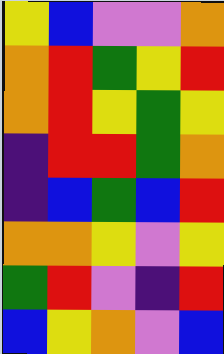[["yellow", "blue", "violet", "violet", "orange"], ["orange", "red", "green", "yellow", "red"], ["orange", "red", "yellow", "green", "yellow"], ["indigo", "red", "red", "green", "orange"], ["indigo", "blue", "green", "blue", "red"], ["orange", "orange", "yellow", "violet", "yellow"], ["green", "red", "violet", "indigo", "red"], ["blue", "yellow", "orange", "violet", "blue"]]